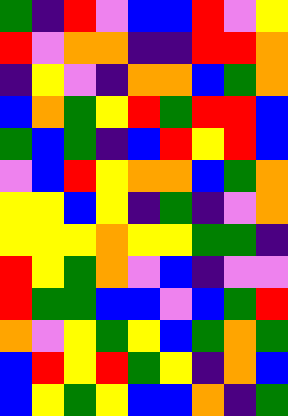[["green", "indigo", "red", "violet", "blue", "blue", "red", "violet", "yellow"], ["red", "violet", "orange", "orange", "indigo", "indigo", "red", "red", "orange"], ["indigo", "yellow", "violet", "indigo", "orange", "orange", "blue", "green", "orange"], ["blue", "orange", "green", "yellow", "red", "green", "red", "red", "blue"], ["green", "blue", "green", "indigo", "blue", "red", "yellow", "red", "blue"], ["violet", "blue", "red", "yellow", "orange", "orange", "blue", "green", "orange"], ["yellow", "yellow", "blue", "yellow", "indigo", "green", "indigo", "violet", "orange"], ["yellow", "yellow", "yellow", "orange", "yellow", "yellow", "green", "green", "indigo"], ["red", "yellow", "green", "orange", "violet", "blue", "indigo", "violet", "violet"], ["red", "green", "green", "blue", "blue", "violet", "blue", "green", "red"], ["orange", "violet", "yellow", "green", "yellow", "blue", "green", "orange", "green"], ["blue", "red", "yellow", "red", "green", "yellow", "indigo", "orange", "blue"], ["blue", "yellow", "green", "yellow", "blue", "blue", "orange", "indigo", "green"]]